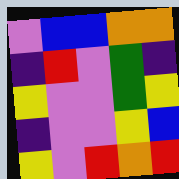[["violet", "blue", "blue", "orange", "orange"], ["indigo", "red", "violet", "green", "indigo"], ["yellow", "violet", "violet", "green", "yellow"], ["indigo", "violet", "violet", "yellow", "blue"], ["yellow", "violet", "red", "orange", "red"]]